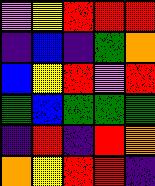[["violet", "yellow", "red", "red", "red"], ["indigo", "blue", "indigo", "green", "orange"], ["blue", "yellow", "red", "violet", "red"], ["green", "blue", "green", "green", "green"], ["indigo", "red", "indigo", "red", "orange"], ["orange", "yellow", "red", "red", "indigo"]]